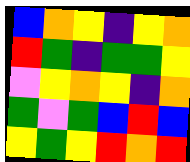[["blue", "orange", "yellow", "indigo", "yellow", "orange"], ["red", "green", "indigo", "green", "green", "yellow"], ["violet", "yellow", "orange", "yellow", "indigo", "orange"], ["green", "violet", "green", "blue", "red", "blue"], ["yellow", "green", "yellow", "red", "orange", "red"]]